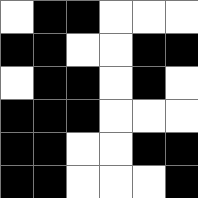[["white", "black", "black", "white", "white", "white"], ["black", "black", "white", "white", "black", "black"], ["white", "black", "black", "white", "black", "white"], ["black", "black", "black", "white", "white", "white"], ["black", "black", "white", "white", "black", "black"], ["black", "black", "white", "white", "white", "black"]]